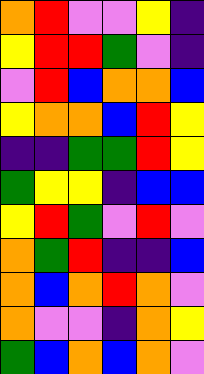[["orange", "red", "violet", "violet", "yellow", "indigo"], ["yellow", "red", "red", "green", "violet", "indigo"], ["violet", "red", "blue", "orange", "orange", "blue"], ["yellow", "orange", "orange", "blue", "red", "yellow"], ["indigo", "indigo", "green", "green", "red", "yellow"], ["green", "yellow", "yellow", "indigo", "blue", "blue"], ["yellow", "red", "green", "violet", "red", "violet"], ["orange", "green", "red", "indigo", "indigo", "blue"], ["orange", "blue", "orange", "red", "orange", "violet"], ["orange", "violet", "violet", "indigo", "orange", "yellow"], ["green", "blue", "orange", "blue", "orange", "violet"]]